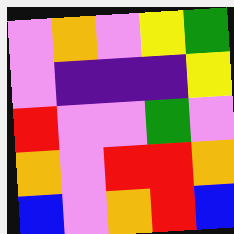[["violet", "orange", "violet", "yellow", "green"], ["violet", "indigo", "indigo", "indigo", "yellow"], ["red", "violet", "violet", "green", "violet"], ["orange", "violet", "red", "red", "orange"], ["blue", "violet", "orange", "red", "blue"]]